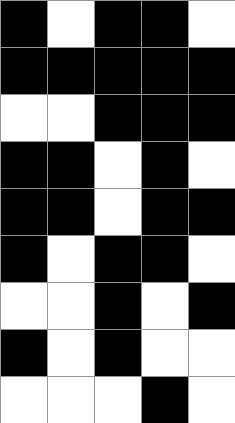[["black", "white", "black", "black", "white"], ["black", "black", "black", "black", "black"], ["white", "white", "black", "black", "black"], ["black", "black", "white", "black", "white"], ["black", "black", "white", "black", "black"], ["black", "white", "black", "black", "white"], ["white", "white", "black", "white", "black"], ["black", "white", "black", "white", "white"], ["white", "white", "white", "black", "white"]]